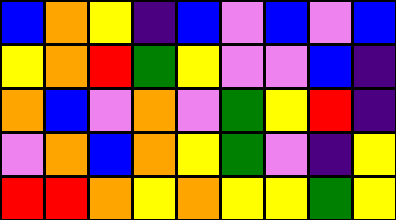[["blue", "orange", "yellow", "indigo", "blue", "violet", "blue", "violet", "blue"], ["yellow", "orange", "red", "green", "yellow", "violet", "violet", "blue", "indigo"], ["orange", "blue", "violet", "orange", "violet", "green", "yellow", "red", "indigo"], ["violet", "orange", "blue", "orange", "yellow", "green", "violet", "indigo", "yellow"], ["red", "red", "orange", "yellow", "orange", "yellow", "yellow", "green", "yellow"]]